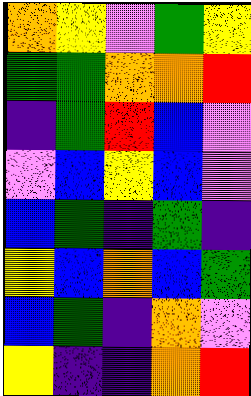[["orange", "yellow", "violet", "green", "yellow"], ["green", "green", "orange", "orange", "red"], ["indigo", "green", "red", "blue", "violet"], ["violet", "blue", "yellow", "blue", "violet"], ["blue", "green", "indigo", "green", "indigo"], ["yellow", "blue", "orange", "blue", "green"], ["blue", "green", "indigo", "orange", "violet"], ["yellow", "indigo", "indigo", "orange", "red"]]